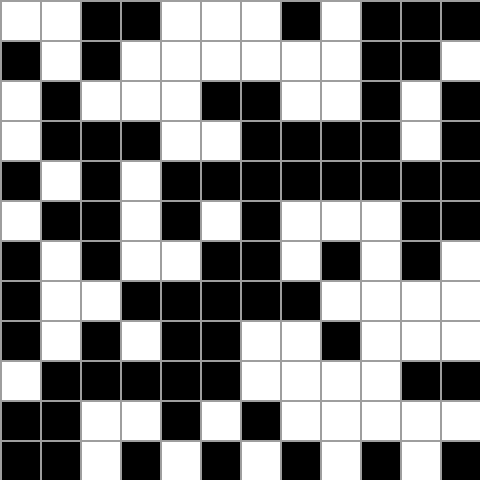[["white", "white", "black", "black", "white", "white", "white", "black", "white", "black", "black", "black"], ["black", "white", "black", "white", "white", "white", "white", "white", "white", "black", "black", "white"], ["white", "black", "white", "white", "white", "black", "black", "white", "white", "black", "white", "black"], ["white", "black", "black", "black", "white", "white", "black", "black", "black", "black", "white", "black"], ["black", "white", "black", "white", "black", "black", "black", "black", "black", "black", "black", "black"], ["white", "black", "black", "white", "black", "white", "black", "white", "white", "white", "black", "black"], ["black", "white", "black", "white", "white", "black", "black", "white", "black", "white", "black", "white"], ["black", "white", "white", "black", "black", "black", "black", "black", "white", "white", "white", "white"], ["black", "white", "black", "white", "black", "black", "white", "white", "black", "white", "white", "white"], ["white", "black", "black", "black", "black", "black", "white", "white", "white", "white", "black", "black"], ["black", "black", "white", "white", "black", "white", "black", "white", "white", "white", "white", "white"], ["black", "black", "white", "black", "white", "black", "white", "black", "white", "black", "white", "black"]]